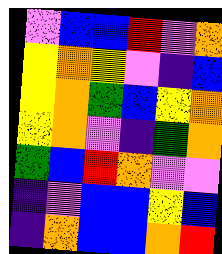[["violet", "blue", "blue", "red", "violet", "orange"], ["yellow", "orange", "yellow", "violet", "indigo", "blue"], ["yellow", "orange", "green", "blue", "yellow", "orange"], ["yellow", "orange", "violet", "indigo", "green", "orange"], ["green", "blue", "red", "orange", "violet", "violet"], ["indigo", "violet", "blue", "blue", "yellow", "blue"], ["indigo", "orange", "blue", "blue", "orange", "red"]]